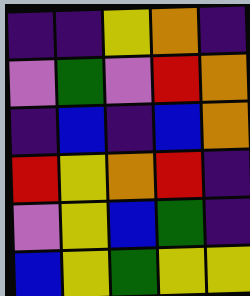[["indigo", "indigo", "yellow", "orange", "indigo"], ["violet", "green", "violet", "red", "orange"], ["indigo", "blue", "indigo", "blue", "orange"], ["red", "yellow", "orange", "red", "indigo"], ["violet", "yellow", "blue", "green", "indigo"], ["blue", "yellow", "green", "yellow", "yellow"]]